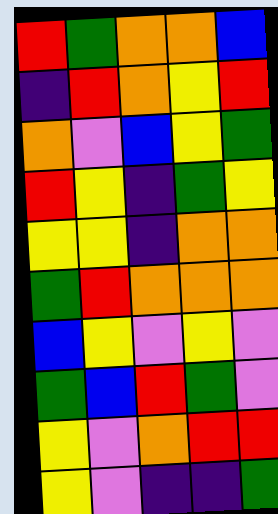[["red", "green", "orange", "orange", "blue"], ["indigo", "red", "orange", "yellow", "red"], ["orange", "violet", "blue", "yellow", "green"], ["red", "yellow", "indigo", "green", "yellow"], ["yellow", "yellow", "indigo", "orange", "orange"], ["green", "red", "orange", "orange", "orange"], ["blue", "yellow", "violet", "yellow", "violet"], ["green", "blue", "red", "green", "violet"], ["yellow", "violet", "orange", "red", "red"], ["yellow", "violet", "indigo", "indigo", "green"]]